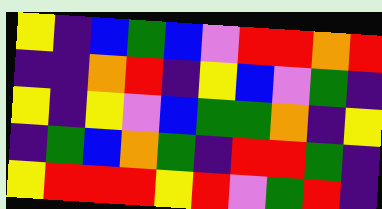[["yellow", "indigo", "blue", "green", "blue", "violet", "red", "red", "orange", "red"], ["indigo", "indigo", "orange", "red", "indigo", "yellow", "blue", "violet", "green", "indigo"], ["yellow", "indigo", "yellow", "violet", "blue", "green", "green", "orange", "indigo", "yellow"], ["indigo", "green", "blue", "orange", "green", "indigo", "red", "red", "green", "indigo"], ["yellow", "red", "red", "red", "yellow", "red", "violet", "green", "red", "indigo"]]